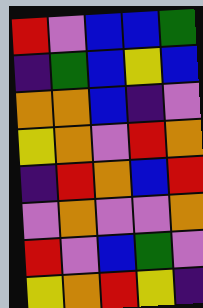[["red", "violet", "blue", "blue", "green"], ["indigo", "green", "blue", "yellow", "blue"], ["orange", "orange", "blue", "indigo", "violet"], ["yellow", "orange", "violet", "red", "orange"], ["indigo", "red", "orange", "blue", "red"], ["violet", "orange", "violet", "violet", "orange"], ["red", "violet", "blue", "green", "violet"], ["yellow", "orange", "red", "yellow", "indigo"]]